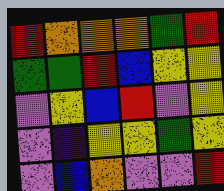[["red", "orange", "orange", "orange", "green", "red"], ["green", "green", "red", "blue", "yellow", "yellow"], ["violet", "yellow", "blue", "red", "violet", "yellow"], ["violet", "indigo", "yellow", "yellow", "green", "yellow"], ["violet", "blue", "orange", "violet", "violet", "red"]]